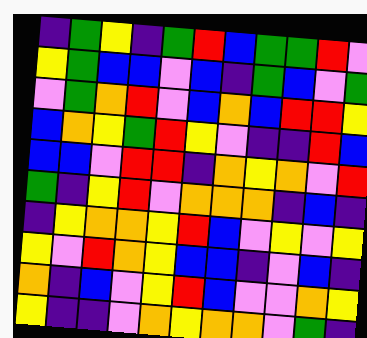[["indigo", "green", "yellow", "indigo", "green", "red", "blue", "green", "green", "red", "violet"], ["yellow", "green", "blue", "blue", "violet", "blue", "indigo", "green", "blue", "violet", "green"], ["violet", "green", "orange", "red", "violet", "blue", "orange", "blue", "red", "red", "yellow"], ["blue", "orange", "yellow", "green", "red", "yellow", "violet", "indigo", "indigo", "red", "blue"], ["blue", "blue", "violet", "red", "red", "indigo", "orange", "yellow", "orange", "violet", "red"], ["green", "indigo", "yellow", "red", "violet", "orange", "orange", "orange", "indigo", "blue", "indigo"], ["indigo", "yellow", "orange", "orange", "yellow", "red", "blue", "violet", "yellow", "violet", "yellow"], ["yellow", "violet", "red", "orange", "yellow", "blue", "blue", "indigo", "violet", "blue", "indigo"], ["orange", "indigo", "blue", "violet", "yellow", "red", "blue", "violet", "violet", "orange", "yellow"], ["yellow", "indigo", "indigo", "violet", "orange", "yellow", "orange", "orange", "violet", "green", "indigo"]]